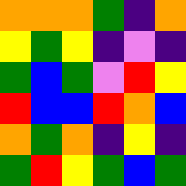[["orange", "orange", "orange", "green", "indigo", "orange"], ["yellow", "green", "yellow", "indigo", "violet", "indigo"], ["green", "blue", "green", "violet", "red", "yellow"], ["red", "blue", "blue", "red", "orange", "blue"], ["orange", "green", "orange", "indigo", "yellow", "indigo"], ["green", "red", "yellow", "green", "blue", "green"]]